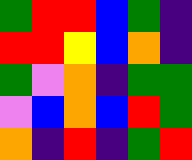[["green", "red", "red", "blue", "green", "indigo"], ["red", "red", "yellow", "blue", "orange", "indigo"], ["green", "violet", "orange", "indigo", "green", "green"], ["violet", "blue", "orange", "blue", "red", "green"], ["orange", "indigo", "red", "indigo", "green", "red"]]